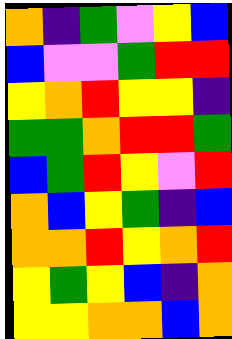[["orange", "indigo", "green", "violet", "yellow", "blue"], ["blue", "violet", "violet", "green", "red", "red"], ["yellow", "orange", "red", "yellow", "yellow", "indigo"], ["green", "green", "orange", "red", "red", "green"], ["blue", "green", "red", "yellow", "violet", "red"], ["orange", "blue", "yellow", "green", "indigo", "blue"], ["orange", "orange", "red", "yellow", "orange", "red"], ["yellow", "green", "yellow", "blue", "indigo", "orange"], ["yellow", "yellow", "orange", "orange", "blue", "orange"]]